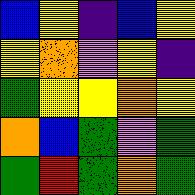[["blue", "yellow", "indigo", "blue", "yellow"], ["yellow", "orange", "violet", "yellow", "indigo"], ["green", "yellow", "yellow", "orange", "yellow"], ["orange", "blue", "green", "violet", "green"], ["green", "red", "green", "orange", "green"]]